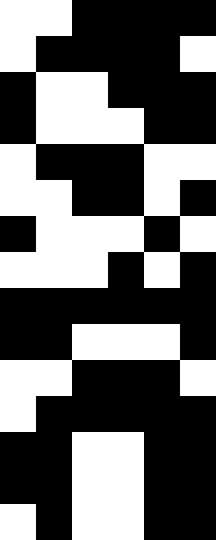[["white", "white", "black", "black", "black", "black"], ["white", "black", "black", "black", "black", "white"], ["black", "white", "white", "black", "black", "black"], ["black", "white", "white", "white", "black", "black"], ["white", "black", "black", "black", "white", "white"], ["white", "white", "black", "black", "white", "black"], ["black", "white", "white", "white", "black", "white"], ["white", "white", "white", "black", "white", "black"], ["black", "black", "black", "black", "black", "black"], ["black", "black", "white", "white", "white", "black"], ["white", "white", "black", "black", "black", "white"], ["white", "black", "black", "black", "black", "black"], ["black", "black", "white", "white", "black", "black"], ["black", "black", "white", "white", "black", "black"], ["white", "black", "white", "white", "black", "black"]]